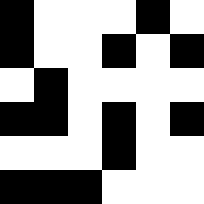[["black", "white", "white", "white", "black", "white"], ["black", "white", "white", "black", "white", "black"], ["white", "black", "white", "white", "white", "white"], ["black", "black", "white", "black", "white", "black"], ["white", "white", "white", "black", "white", "white"], ["black", "black", "black", "white", "white", "white"]]